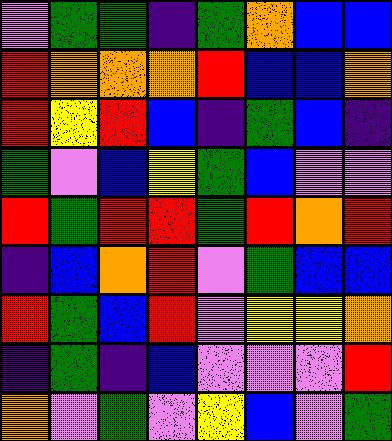[["violet", "green", "green", "indigo", "green", "orange", "blue", "blue"], ["red", "orange", "orange", "orange", "red", "blue", "blue", "orange"], ["red", "yellow", "red", "blue", "indigo", "green", "blue", "indigo"], ["green", "violet", "blue", "yellow", "green", "blue", "violet", "violet"], ["red", "green", "red", "red", "green", "red", "orange", "red"], ["indigo", "blue", "orange", "red", "violet", "green", "blue", "blue"], ["red", "green", "blue", "red", "violet", "yellow", "yellow", "orange"], ["indigo", "green", "indigo", "blue", "violet", "violet", "violet", "red"], ["orange", "violet", "green", "violet", "yellow", "blue", "violet", "green"]]